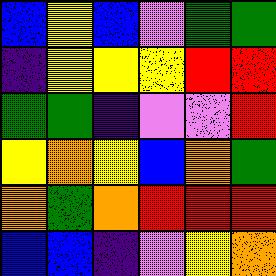[["blue", "yellow", "blue", "violet", "green", "green"], ["indigo", "yellow", "yellow", "yellow", "red", "red"], ["green", "green", "indigo", "violet", "violet", "red"], ["yellow", "orange", "yellow", "blue", "orange", "green"], ["orange", "green", "orange", "red", "red", "red"], ["blue", "blue", "indigo", "violet", "yellow", "orange"]]